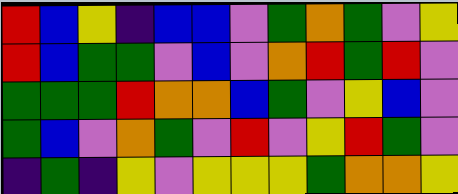[["red", "blue", "yellow", "indigo", "blue", "blue", "violet", "green", "orange", "green", "violet", "yellow"], ["red", "blue", "green", "green", "violet", "blue", "violet", "orange", "red", "green", "red", "violet"], ["green", "green", "green", "red", "orange", "orange", "blue", "green", "violet", "yellow", "blue", "violet"], ["green", "blue", "violet", "orange", "green", "violet", "red", "violet", "yellow", "red", "green", "violet"], ["indigo", "green", "indigo", "yellow", "violet", "yellow", "yellow", "yellow", "green", "orange", "orange", "yellow"]]